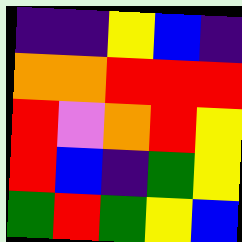[["indigo", "indigo", "yellow", "blue", "indigo"], ["orange", "orange", "red", "red", "red"], ["red", "violet", "orange", "red", "yellow"], ["red", "blue", "indigo", "green", "yellow"], ["green", "red", "green", "yellow", "blue"]]